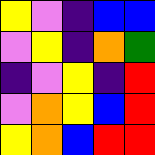[["yellow", "violet", "indigo", "blue", "blue"], ["violet", "yellow", "indigo", "orange", "green"], ["indigo", "violet", "yellow", "indigo", "red"], ["violet", "orange", "yellow", "blue", "red"], ["yellow", "orange", "blue", "red", "red"]]